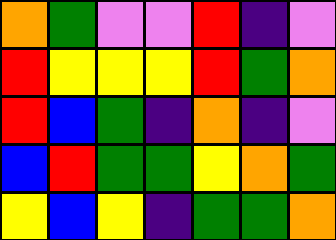[["orange", "green", "violet", "violet", "red", "indigo", "violet"], ["red", "yellow", "yellow", "yellow", "red", "green", "orange"], ["red", "blue", "green", "indigo", "orange", "indigo", "violet"], ["blue", "red", "green", "green", "yellow", "orange", "green"], ["yellow", "blue", "yellow", "indigo", "green", "green", "orange"]]